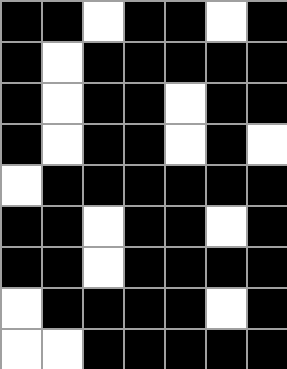[["black", "black", "white", "black", "black", "white", "black"], ["black", "white", "black", "black", "black", "black", "black"], ["black", "white", "black", "black", "white", "black", "black"], ["black", "white", "black", "black", "white", "black", "white"], ["white", "black", "black", "black", "black", "black", "black"], ["black", "black", "white", "black", "black", "white", "black"], ["black", "black", "white", "black", "black", "black", "black"], ["white", "black", "black", "black", "black", "white", "black"], ["white", "white", "black", "black", "black", "black", "black"]]